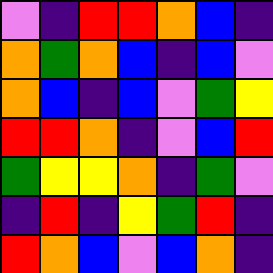[["violet", "indigo", "red", "red", "orange", "blue", "indigo"], ["orange", "green", "orange", "blue", "indigo", "blue", "violet"], ["orange", "blue", "indigo", "blue", "violet", "green", "yellow"], ["red", "red", "orange", "indigo", "violet", "blue", "red"], ["green", "yellow", "yellow", "orange", "indigo", "green", "violet"], ["indigo", "red", "indigo", "yellow", "green", "red", "indigo"], ["red", "orange", "blue", "violet", "blue", "orange", "indigo"]]